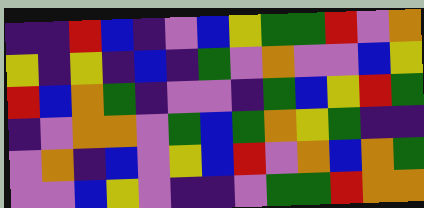[["indigo", "indigo", "red", "blue", "indigo", "violet", "blue", "yellow", "green", "green", "red", "violet", "orange"], ["yellow", "indigo", "yellow", "indigo", "blue", "indigo", "green", "violet", "orange", "violet", "violet", "blue", "yellow"], ["red", "blue", "orange", "green", "indigo", "violet", "violet", "indigo", "green", "blue", "yellow", "red", "green"], ["indigo", "violet", "orange", "orange", "violet", "green", "blue", "green", "orange", "yellow", "green", "indigo", "indigo"], ["violet", "orange", "indigo", "blue", "violet", "yellow", "blue", "red", "violet", "orange", "blue", "orange", "green"], ["violet", "violet", "blue", "yellow", "violet", "indigo", "indigo", "violet", "green", "green", "red", "orange", "orange"]]